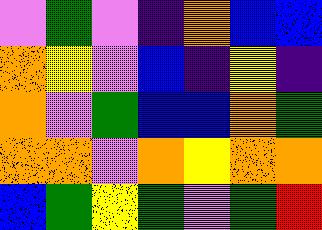[["violet", "green", "violet", "indigo", "orange", "blue", "blue"], ["orange", "yellow", "violet", "blue", "indigo", "yellow", "indigo"], ["orange", "violet", "green", "blue", "blue", "orange", "green"], ["orange", "orange", "violet", "orange", "yellow", "orange", "orange"], ["blue", "green", "yellow", "green", "violet", "green", "red"]]